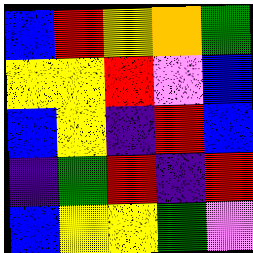[["blue", "red", "yellow", "orange", "green"], ["yellow", "yellow", "red", "violet", "blue"], ["blue", "yellow", "indigo", "red", "blue"], ["indigo", "green", "red", "indigo", "red"], ["blue", "yellow", "yellow", "green", "violet"]]